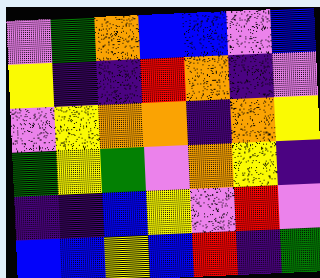[["violet", "green", "orange", "blue", "blue", "violet", "blue"], ["yellow", "indigo", "indigo", "red", "orange", "indigo", "violet"], ["violet", "yellow", "orange", "orange", "indigo", "orange", "yellow"], ["green", "yellow", "green", "violet", "orange", "yellow", "indigo"], ["indigo", "indigo", "blue", "yellow", "violet", "red", "violet"], ["blue", "blue", "yellow", "blue", "red", "indigo", "green"]]